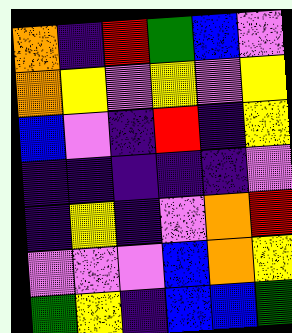[["orange", "indigo", "red", "green", "blue", "violet"], ["orange", "yellow", "violet", "yellow", "violet", "yellow"], ["blue", "violet", "indigo", "red", "indigo", "yellow"], ["indigo", "indigo", "indigo", "indigo", "indigo", "violet"], ["indigo", "yellow", "indigo", "violet", "orange", "red"], ["violet", "violet", "violet", "blue", "orange", "yellow"], ["green", "yellow", "indigo", "blue", "blue", "green"]]